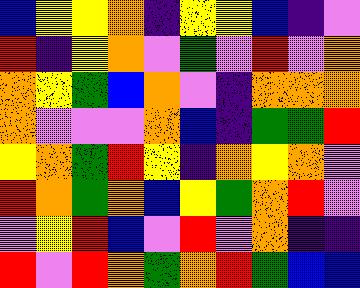[["blue", "yellow", "yellow", "orange", "indigo", "yellow", "yellow", "blue", "indigo", "violet"], ["red", "indigo", "yellow", "orange", "violet", "green", "violet", "red", "violet", "orange"], ["orange", "yellow", "green", "blue", "orange", "violet", "indigo", "orange", "orange", "orange"], ["orange", "violet", "violet", "violet", "orange", "blue", "indigo", "green", "green", "red"], ["yellow", "orange", "green", "red", "yellow", "indigo", "orange", "yellow", "orange", "violet"], ["red", "orange", "green", "orange", "blue", "yellow", "green", "orange", "red", "violet"], ["violet", "yellow", "red", "blue", "violet", "red", "violet", "orange", "indigo", "indigo"], ["red", "violet", "red", "orange", "green", "orange", "red", "green", "blue", "blue"]]